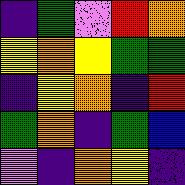[["indigo", "green", "violet", "red", "orange"], ["yellow", "orange", "yellow", "green", "green"], ["indigo", "yellow", "orange", "indigo", "red"], ["green", "orange", "indigo", "green", "blue"], ["violet", "indigo", "orange", "yellow", "indigo"]]